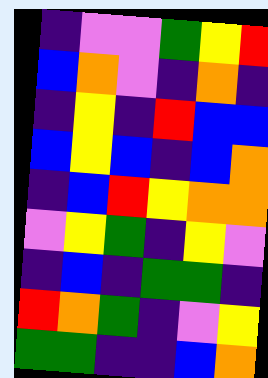[["indigo", "violet", "violet", "green", "yellow", "red"], ["blue", "orange", "violet", "indigo", "orange", "indigo"], ["indigo", "yellow", "indigo", "red", "blue", "blue"], ["blue", "yellow", "blue", "indigo", "blue", "orange"], ["indigo", "blue", "red", "yellow", "orange", "orange"], ["violet", "yellow", "green", "indigo", "yellow", "violet"], ["indigo", "blue", "indigo", "green", "green", "indigo"], ["red", "orange", "green", "indigo", "violet", "yellow"], ["green", "green", "indigo", "indigo", "blue", "orange"]]